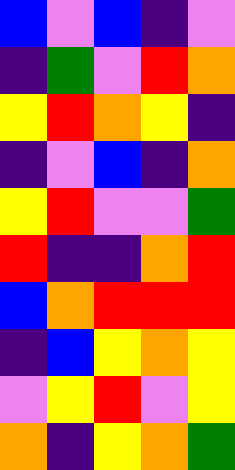[["blue", "violet", "blue", "indigo", "violet"], ["indigo", "green", "violet", "red", "orange"], ["yellow", "red", "orange", "yellow", "indigo"], ["indigo", "violet", "blue", "indigo", "orange"], ["yellow", "red", "violet", "violet", "green"], ["red", "indigo", "indigo", "orange", "red"], ["blue", "orange", "red", "red", "red"], ["indigo", "blue", "yellow", "orange", "yellow"], ["violet", "yellow", "red", "violet", "yellow"], ["orange", "indigo", "yellow", "orange", "green"]]